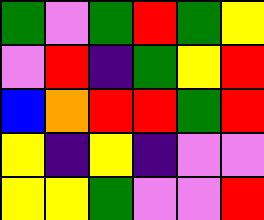[["green", "violet", "green", "red", "green", "yellow"], ["violet", "red", "indigo", "green", "yellow", "red"], ["blue", "orange", "red", "red", "green", "red"], ["yellow", "indigo", "yellow", "indigo", "violet", "violet"], ["yellow", "yellow", "green", "violet", "violet", "red"]]